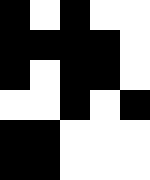[["black", "white", "black", "white", "white"], ["black", "black", "black", "black", "white"], ["black", "white", "black", "black", "white"], ["white", "white", "black", "white", "black"], ["black", "black", "white", "white", "white"], ["black", "black", "white", "white", "white"]]